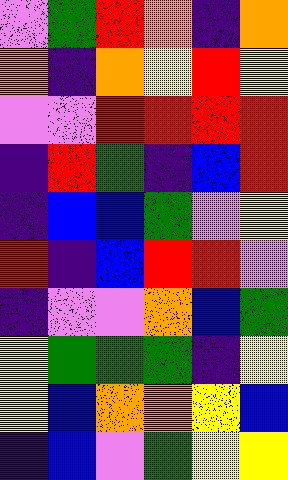[["violet", "green", "red", "orange", "indigo", "orange"], ["orange", "indigo", "orange", "yellow", "red", "yellow"], ["violet", "violet", "red", "red", "red", "red"], ["indigo", "red", "green", "indigo", "blue", "red"], ["indigo", "blue", "blue", "green", "violet", "yellow"], ["red", "indigo", "blue", "red", "red", "violet"], ["indigo", "violet", "violet", "orange", "blue", "green"], ["yellow", "green", "green", "green", "indigo", "yellow"], ["yellow", "blue", "orange", "orange", "yellow", "blue"], ["indigo", "blue", "violet", "green", "yellow", "yellow"]]